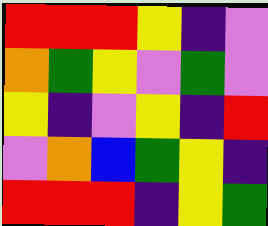[["red", "red", "red", "yellow", "indigo", "violet"], ["orange", "green", "yellow", "violet", "green", "violet"], ["yellow", "indigo", "violet", "yellow", "indigo", "red"], ["violet", "orange", "blue", "green", "yellow", "indigo"], ["red", "red", "red", "indigo", "yellow", "green"]]